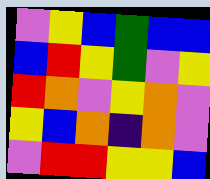[["violet", "yellow", "blue", "green", "blue", "blue"], ["blue", "red", "yellow", "green", "violet", "yellow"], ["red", "orange", "violet", "yellow", "orange", "violet"], ["yellow", "blue", "orange", "indigo", "orange", "violet"], ["violet", "red", "red", "yellow", "yellow", "blue"]]